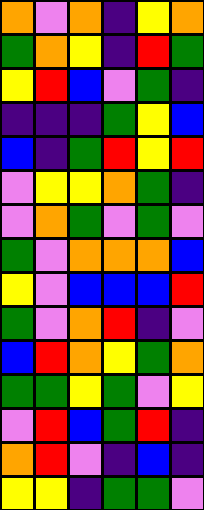[["orange", "violet", "orange", "indigo", "yellow", "orange"], ["green", "orange", "yellow", "indigo", "red", "green"], ["yellow", "red", "blue", "violet", "green", "indigo"], ["indigo", "indigo", "indigo", "green", "yellow", "blue"], ["blue", "indigo", "green", "red", "yellow", "red"], ["violet", "yellow", "yellow", "orange", "green", "indigo"], ["violet", "orange", "green", "violet", "green", "violet"], ["green", "violet", "orange", "orange", "orange", "blue"], ["yellow", "violet", "blue", "blue", "blue", "red"], ["green", "violet", "orange", "red", "indigo", "violet"], ["blue", "red", "orange", "yellow", "green", "orange"], ["green", "green", "yellow", "green", "violet", "yellow"], ["violet", "red", "blue", "green", "red", "indigo"], ["orange", "red", "violet", "indigo", "blue", "indigo"], ["yellow", "yellow", "indigo", "green", "green", "violet"]]